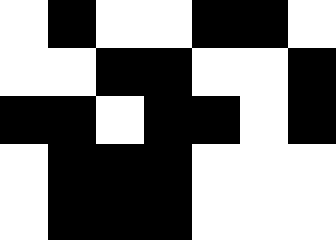[["white", "black", "white", "white", "black", "black", "white"], ["white", "white", "black", "black", "white", "white", "black"], ["black", "black", "white", "black", "black", "white", "black"], ["white", "black", "black", "black", "white", "white", "white"], ["white", "black", "black", "black", "white", "white", "white"]]